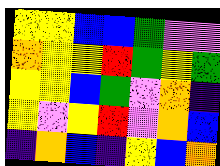[["yellow", "yellow", "blue", "blue", "green", "violet", "violet"], ["orange", "yellow", "yellow", "red", "green", "yellow", "green"], ["yellow", "yellow", "blue", "green", "violet", "orange", "indigo"], ["yellow", "violet", "yellow", "red", "violet", "orange", "blue"], ["indigo", "orange", "blue", "indigo", "yellow", "blue", "orange"]]